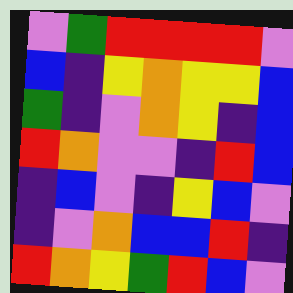[["violet", "green", "red", "red", "red", "red", "violet"], ["blue", "indigo", "yellow", "orange", "yellow", "yellow", "blue"], ["green", "indigo", "violet", "orange", "yellow", "indigo", "blue"], ["red", "orange", "violet", "violet", "indigo", "red", "blue"], ["indigo", "blue", "violet", "indigo", "yellow", "blue", "violet"], ["indigo", "violet", "orange", "blue", "blue", "red", "indigo"], ["red", "orange", "yellow", "green", "red", "blue", "violet"]]